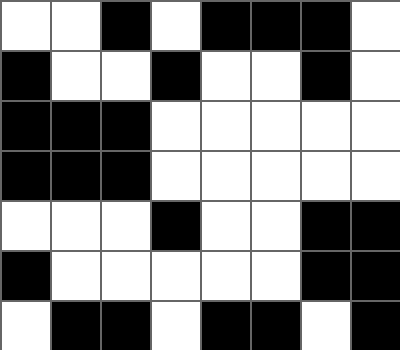[["white", "white", "black", "white", "black", "black", "black", "white"], ["black", "white", "white", "black", "white", "white", "black", "white"], ["black", "black", "black", "white", "white", "white", "white", "white"], ["black", "black", "black", "white", "white", "white", "white", "white"], ["white", "white", "white", "black", "white", "white", "black", "black"], ["black", "white", "white", "white", "white", "white", "black", "black"], ["white", "black", "black", "white", "black", "black", "white", "black"]]